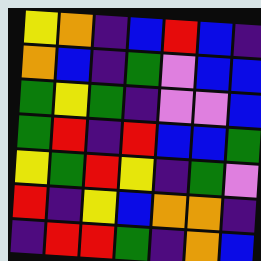[["yellow", "orange", "indigo", "blue", "red", "blue", "indigo"], ["orange", "blue", "indigo", "green", "violet", "blue", "blue"], ["green", "yellow", "green", "indigo", "violet", "violet", "blue"], ["green", "red", "indigo", "red", "blue", "blue", "green"], ["yellow", "green", "red", "yellow", "indigo", "green", "violet"], ["red", "indigo", "yellow", "blue", "orange", "orange", "indigo"], ["indigo", "red", "red", "green", "indigo", "orange", "blue"]]